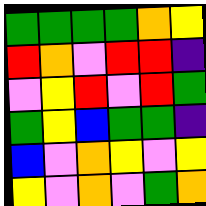[["green", "green", "green", "green", "orange", "yellow"], ["red", "orange", "violet", "red", "red", "indigo"], ["violet", "yellow", "red", "violet", "red", "green"], ["green", "yellow", "blue", "green", "green", "indigo"], ["blue", "violet", "orange", "yellow", "violet", "yellow"], ["yellow", "violet", "orange", "violet", "green", "orange"]]